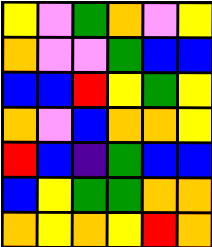[["yellow", "violet", "green", "orange", "violet", "yellow"], ["orange", "violet", "violet", "green", "blue", "blue"], ["blue", "blue", "red", "yellow", "green", "yellow"], ["orange", "violet", "blue", "orange", "orange", "yellow"], ["red", "blue", "indigo", "green", "blue", "blue"], ["blue", "yellow", "green", "green", "orange", "orange"], ["orange", "yellow", "orange", "yellow", "red", "orange"]]